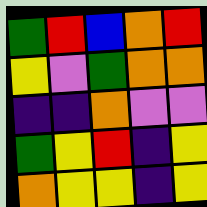[["green", "red", "blue", "orange", "red"], ["yellow", "violet", "green", "orange", "orange"], ["indigo", "indigo", "orange", "violet", "violet"], ["green", "yellow", "red", "indigo", "yellow"], ["orange", "yellow", "yellow", "indigo", "yellow"]]